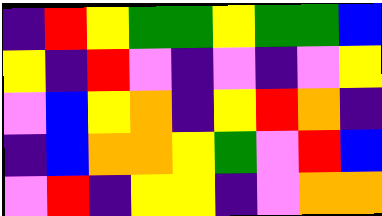[["indigo", "red", "yellow", "green", "green", "yellow", "green", "green", "blue"], ["yellow", "indigo", "red", "violet", "indigo", "violet", "indigo", "violet", "yellow"], ["violet", "blue", "yellow", "orange", "indigo", "yellow", "red", "orange", "indigo"], ["indigo", "blue", "orange", "orange", "yellow", "green", "violet", "red", "blue"], ["violet", "red", "indigo", "yellow", "yellow", "indigo", "violet", "orange", "orange"]]